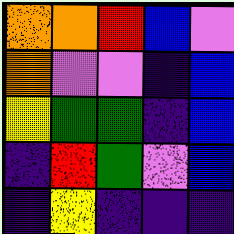[["orange", "orange", "red", "blue", "violet"], ["orange", "violet", "violet", "indigo", "blue"], ["yellow", "green", "green", "indigo", "blue"], ["indigo", "red", "green", "violet", "blue"], ["indigo", "yellow", "indigo", "indigo", "indigo"]]